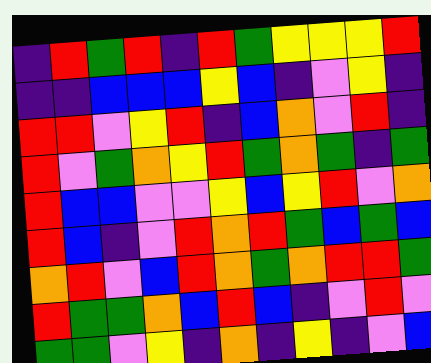[["indigo", "red", "green", "red", "indigo", "red", "green", "yellow", "yellow", "yellow", "red"], ["indigo", "indigo", "blue", "blue", "blue", "yellow", "blue", "indigo", "violet", "yellow", "indigo"], ["red", "red", "violet", "yellow", "red", "indigo", "blue", "orange", "violet", "red", "indigo"], ["red", "violet", "green", "orange", "yellow", "red", "green", "orange", "green", "indigo", "green"], ["red", "blue", "blue", "violet", "violet", "yellow", "blue", "yellow", "red", "violet", "orange"], ["red", "blue", "indigo", "violet", "red", "orange", "red", "green", "blue", "green", "blue"], ["orange", "red", "violet", "blue", "red", "orange", "green", "orange", "red", "red", "green"], ["red", "green", "green", "orange", "blue", "red", "blue", "indigo", "violet", "red", "violet"], ["green", "green", "violet", "yellow", "indigo", "orange", "indigo", "yellow", "indigo", "violet", "blue"]]